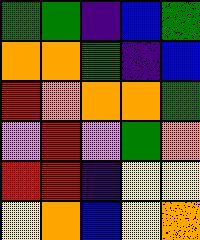[["green", "green", "indigo", "blue", "green"], ["orange", "orange", "green", "indigo", "blue"], ["red", "orange", "orange", "orange", "green"], ["violet", "red", "violet", "green", "orange"], ["red", "red", "indigo", "yellow", "yellow"], ["yellow", "orange", "blue", "yellow", "orange"]]